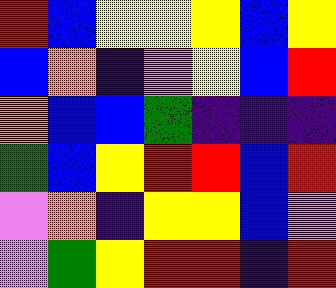[["red", "blue", "yellow", "yellow", "yellow", "blue", "yellow"], ["blue", "orange", "indigo", "violet", "yellow", "blue", "red"], ["orange", "blue", "blue", "green", "indigo", "indigo", "indigo"], ["green", "blue", "yellow", "red", "red", "blue", "red"], ["violet", "orange", "indigo", "yellow", "yellow", "blue", "violet"], ["violet", "green", "yellow", "red", "red", "indigo", "red"]]